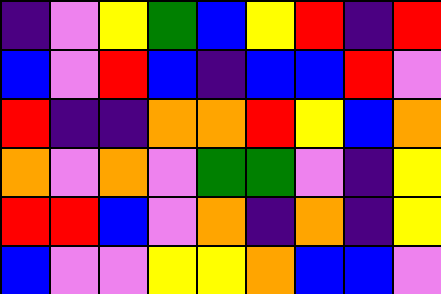[["indigo", "violet", "yellow", "green", "blue", "yellow", "red", "indigo", "red"], ["blue", "violet", "red", "blue", "indigo", "blue", "blue", "red", "violet"], ["red", "indigo", "indigo", "orange", "orange", "red", "yellow", "blue", "orange"], ["orange", "violet", "orange", "violet", "green", "green", "violet", "indigo", "yellow"], ["red", "red", "blue", "violet", "orange", "indigo", "orange", "indigo", "yellow"], ["blue", "violet", "violet", "yellow", "yellow", "orange", "blue", "blue", "violet"]]